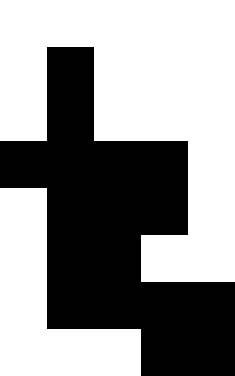[["white", "white", "white", "white", "white"], ["white", "black", "white", "white", "white"], ["white", "black", "white", "white", "white"], ["black", "black", "black", "black", "white"], ["white", "black", "black", "black", "white"], ["white", "black", "black", "white", "white"], ["white", "black", "black", "black", "black"], ["white", "white", "white", "black", "black"]]